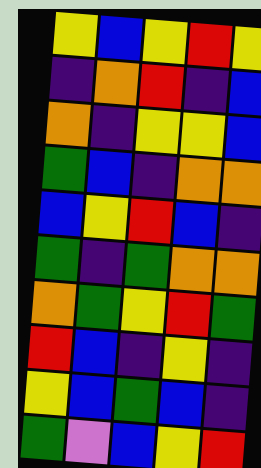[["yellow", "blue", "yellow", "red", "yellow"], ["indigo", "orange", "red", "indigo", "blue"], ["orange", "indigo", "yellow", "yellow", "blue"], ["green", "blue", "indigo", "orange", "orange"], ["blue", "yellow", "red", "blue", "indigo"], ["green", "indigo", "green", "orange", "orange"], ["orange", "green", "yellow", "red", "green"], ["red", "blue", "indigo", "yellow", "indigo"], ["yellow", "blue", "green", "blue", "indigo"], ["green", "violet", "blue", "yellow", "red"]]